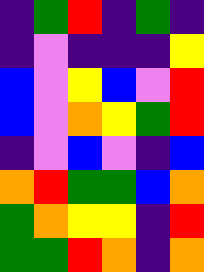[["indigo", "green", "red", "indigo", "green", "indigo"], ["indigo", "violet", "indigo", "indigo", "indigo", "yellow"], ["blue", "violet", "yellow", "blue", "violet", "red"], ["blue", "violet", "orange", "yellow", "green", "red"], ["indigo", "violet", "blue", "violet", "indigo", "blue"], ["orange", "red", "green", "green", "blue", "orange"], ["green", "orange", "yellow", "yellow", "indigo", "red"], ["green", "green", "red", "orange", "indigo", "orange"]]